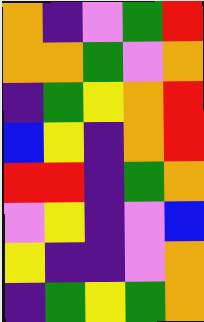[["orange", "indigo", "violet", "green", "red"], ["orange", "orange", "green", "violet", "orange"], ["indigo", "green", "yellow", "orange", "red"], ["blue", "yellow", "indigo", "orange", "red"], ["red", "red", "indigo", "green", "orange"], ["violet", "yellow", "indigo", "violet", "blue"], ["yellow", "indigo", "indigo", "violet", "orange"], ["indigo", "green", "yellow", "green", "orange"]]